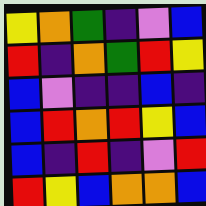[["yellow", "orange", "green", "indigo", "violet", "blue"], ["red", "indigo", "orange", "green", "red", "yellow"], ["blue", "violet", "indigo", "indigo", "blue", "indigo"], ["blue", "red", "orange", "red", "yellow", "blue"], ["blue", "indigo", "red", "indigo", "violet", "red"], ["red", "yellow", "blue", "orange", "orange", "blue"]]